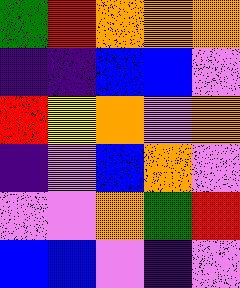[["green", "red", "orange", "orange", "orange"], ["indigo", "indigo", "blue", "blue", "violet"], ["red", "yellow", "orange", "violet", "orange"], ["indigo", "violet", "blue", "orange", "violet"], ["violet", "violet", "orange", "green", "red"], ["blue", "blue", "violet", "indigo", "violet"]]